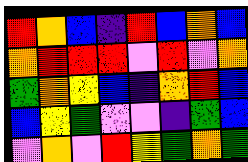[["red", "orange", "blue", "indigo", "red", "blue", "orange", "blue"], ["orange", "red", "red", "red", "violet", "red", "violet", "orange"], ["green", "orange", "yellow", "blue", "indigo", "orange", "red", "blue"], ["blue", "yellow", "green", "violet", "violet", "indigo", "green", "blue"], ["violet", "orange", "violet", "red", "yellow", "green", "orange", "green"]]